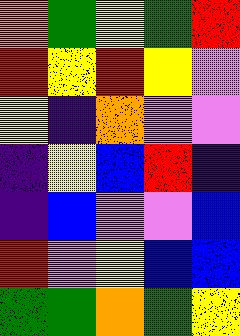[["orange", "green", "yellow", "green", "red"], ["red", "yellow", "red", "yellow", "violet"], ["yellow", "indigo", "orange", "violet", "violet"], ["indigo", "yellow", "blue", "red", "indigo"], ["indigo", "blue", "violet", "violet", "blue"], ["red", "violet", "yellow", "blue", "blue"], ["green", "green", "orange", "green", "yellow"]]